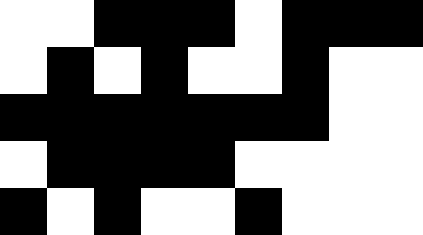[["white", "white", "black", "black", "black", "white", "black", "black", "black"], ["white", "black", "white", "black", "white", "white", "black", "white", "white"], ["black", "black", "black", "black", "black", "black", "black", "white", "white"], ["white", "black", "black", "black", "black", "white", "white", "white", "white"], ["black", "white", "black", "white", "white", "black", "white", "white", "white"]]